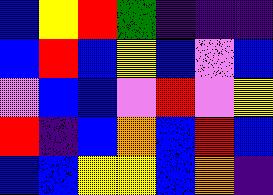[["blue", "yellow", "red", "green", "indigo", "indigo", "indigo"], ["blue", "red", "blue", "yellow", "blue", "violet", "blue"], ["violet", "blue", "blue", "violet", "red", "violet", "yellow"], ["red", "indigo", "blue", "orange", "blue", "red", "blue"], ["blue", "blue", "yellow", "yellow", "blue", "orange", "indigo"]]